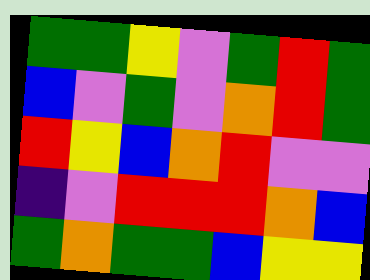[["green", "green", "yellow", "violet", "green", "red", "green"], ["blue", "violet", "green", "violet", "orange", "red", "green"], ["red", "yellow", "blue", "orange", "red", "violet", "violet"], ["indigo", "violet", "red", "red", "red", "orange", "blue"], ["green", "orange", "green", "green", "blue", "yellow", "yellow"]]